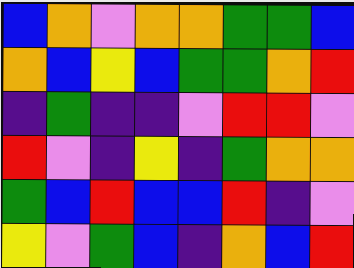[["blue", "orange", "violet", "orange", "orange", "green", "green", "blue"], ["orange", "blue", "yellow", "blue", "green", "green", "orange", "red"], ["indigo", "green", "indigo", "indigo", "violet", "red", "red", "violet"], ["red", "violet", "indigo", "yellow", "indigo", "green", "orange", "orange"], ["green", "blue", "red", "blue", "blue", "red", "indigo", "violet"], ["yellow", "violet", "green", "blue", "indigo", "orange", "blue", "red"]]